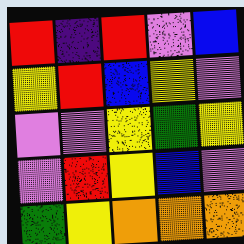[["red", "indigo", "red", "violet", "blue"], ["yellow", "red", "blue", "yellow", "violet"], ["violet", "violet", "yellow", "green", "yellow"], ["violet", "red", "yellow", "blue", "violet"], ["green", "yellow", "orange", "orange", "orange"]]